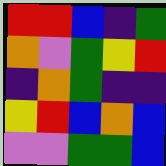[["red", "red", "blue", "indigo", "green"], ["orange", "violet", "green", "yellow", "red"], ["indigo", "orange", "green", "indigo", "indigo"], ["yellow", "red", "blue", "orange", "blue"], ["violet", "violet", "green", "green", "blue"]]